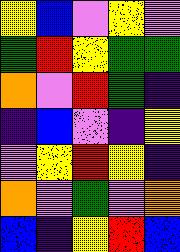[["yellow", "blue", "violet", "yellow", "violet"], ["green", "red", "yellow", "green", "green"], ["orange", "violet", "red", "green", "indigo"], ["indigo", "blue", "violet", "indigo", "yellow"], ["violet", "yellow", "red", "yellow", "indigo"], ["orange", "violet", "green", "violet", "orange"], ["blue", "indigo", "yellow", "red", "blue"]]